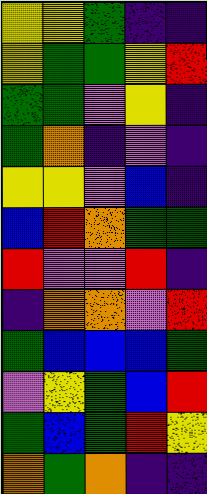[["yellow", "yellow", "green", "indigo", "indigo"], ["yellow", "green", "green", "yellow", "red"], ["green", "green", "violet", "yellow", "indigo"], ["green", "orange", "indigo", "violet", "indigo"], ["yellow", "yellow", "violet", "blue", "indigo"], ["blue", "red", "orange", "green", "green"], ["red", "violet", "violet", "red", "indigo"], ["indigo", "orange", "orange", "violet", "red"], ["green", "blue", "blue", "blue", "green"], ["violet", "yellow", "green", "blue", "red"], ["green", "blue", "green", "red", "yellow"], ["orange", "green", "orange", "indigo", "indigo"]]